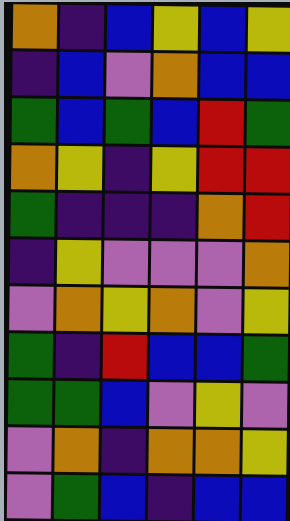[["orange", "indigo", "blue", "yellow", "blue", "yellow"], ["indigo", "blue", "violet", "orange", "blue", "blue"], ["green", "blue", "green", "blue", "red", "green"], ["orange", "yellow", "indigo", "yellow", "red", "red"], ["green", "indigo", "indigo", "indigo", "orange", "red"], ["indigo", "yellow", "violet", "violet", "violet", "orange"], ["violet", "orange", "yellow", "orange", "violet", "yellow"], ["green", "indigo", "red", "blue", "blue", "green"], ["green", "green", "blue", "violet", "yellow", "violet"], ["violet", "orange", "indigo", "orange", "orange", "yellow"], ["violet", "green", "blue", "indigo", "blue", "blue"]]